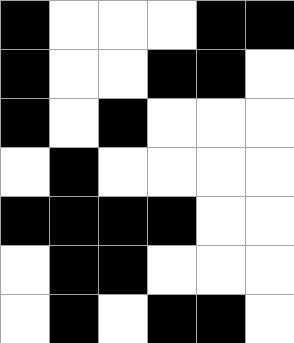[["black", "white", "white", "white", "black", "black"], ["black", "white", "white", "black", "black", "white"], ["black", "white", "black", "white", "white", "white"], ["white", "black", "white", "white", "white", "white"], ["black", "black", "black", "black", "white", "white"], ["white", "black", "black", "white", "white", "white"], ["white", "black", "white", "black", "black", "white"]]